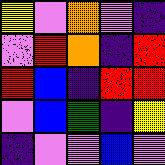[["yellow", "violet", "orange", "violet", "indigo"], ["violet", "red", "orange", "indigo", "red"], ["red", "blue", "indigo", "red", "red"], ["violet", "blue", "green", "indigo", "yellow"], ["indigo", "violet", "violet", "blue", "violet"]]